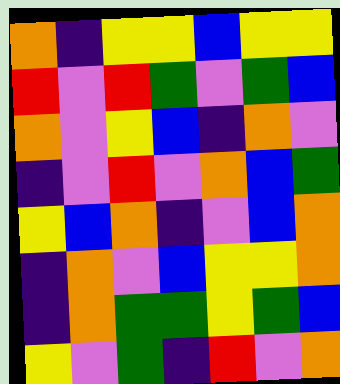[["orange", "indigo", "yellow", "yellow", "blue", "yellow", "yellow"], ["red", "violet", "red", "green", "violet", "green", "blue"], ["orange", "violet", "yellow", "blue", "indigo", "orange", "violet"], ["indigo", "violet", "red", "violet", "orange", "blue", "green"], ["yellow", "blue", "orange", "indigo", "violet", "blue", "orange"], ["indigo", "orange", "violet", "blue", "yellow", "yellow", "orange"], ["indigo", "orange", "green", "green", "yellow", "green", "blue"], ["yellow", "violet", "green", "indigo", "red", "violet", "orange"]]